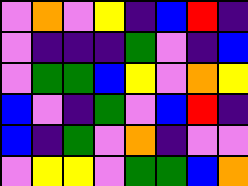[["violet", "orange", "violet", "yellow", "indigo", "blue", "red", "indigo"], ["violet", "indigo", "indigo", "indigo", "green", "violet", "indigo", "blue"], ["violet", "green", "green", "blue", "yellow", "violet", "orange", "yellow"], ["blue", "violet", "indigo", "green", "violet", "blue", "red", "indigo"], ["blue", "indigo", "green", "violet", "orange", "indigo", "violet", "violet"], ["violet", "yellow", "yellow", "violet", "green", "green", "blue", "orange"]]